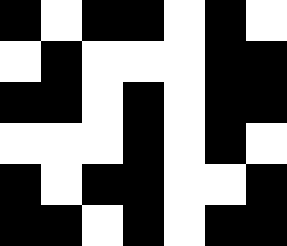[["black", "white", "black", "black", "white", "black", "white"], ["white", "black", "white", "white", "white", "black", "black"], ["black", "black", "white", "black", "white", "black", "black"], ["white", "white", "white", "black", "white", "black", "white"], ["black", "white", "black", "black", "white", "white", "black"], ["black", "black", "white", "black", "white", "black", "black"]]